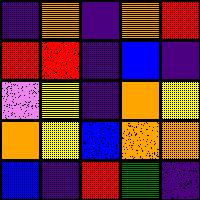[["indigo", "orange", "indigo", "orange", "red"], ["red", "red", "indigo", "blue", "indigo"], ["violet", "yellow", "indigo", "orange", "yellow"], ["orange", "yellow", "blue", "orange", "orange"], ["blue", "indigo", "red", "green", "indigo"]]